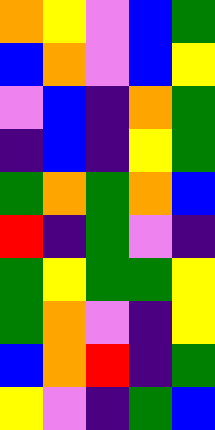[["orange", "yellow", "violet", "blue", "green"], ["blue", "orange", "violet", "blue", "yellow"], ["violet", "blue", "indigo", "orange", "green"], ["indigo", "blue", "indigo", "yellow", "green"], ["green", "orange", "green", "orange", "blue"], ["red", "indigo", "green", "violet", "indigo"], ["green", "yellow", "green", "green", "yellow"], ["green", "orange", "violet", "indigo", "yellow"], ["blue", "orange", "red", "indigo", "green"], ["yellow", "violet", "indigo", "green", "blue"]]